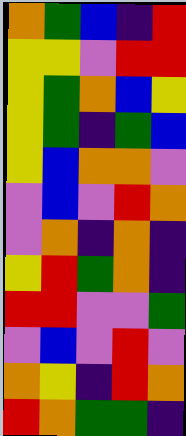[["orange", "green", "blue", "indigo", "red"], ["yellow", "yellow", "violet", "red", "red"], ["yellow", "green", "orange", "blue", "yellow"], ["yellow", "green", "indigo", "green", "blue"], ["yellow", "blue", "orange", "orange", "violet"], ["violet", "blue", "violet", "red", "orange"], ["violet", "orange", "indigo", "orange", "indigo"], ["yellow", "red", "green", "orange", "indigo"], ["red", "red", "violet", "violet", "green"], ["violet", "blue", "violet", "red", "violet"], ["orange", "yellow", "indigo", "red", "orange"], ["red", "orange", "green", "green", "indigo"]]